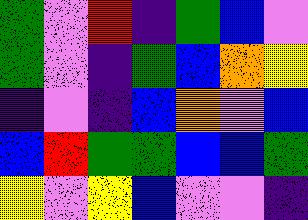[["green", "violet", "red", "indigo", "green", "blue", "violet"], ["green", "violet", "indigo", "green", "blue", "orange", "yellow"], ["indigo", "violet", "indigo", "blue", "orange", "violet", "blue"], ["blue", "red", "green", "green", "blue", "blue", "green"], ["yellow", "violet", "yellow", "blue", "violet", "violet", "indigo"]]